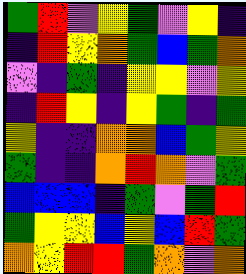[["green", "red", "violet", "yellow", "green", "violet", "yellow", "indigo"], ["indigo", "red", "yellow", "orange", "green", "blue", "green", "orange"], ["violet", "indigo", "green", "indigo", "yellow", "yellow", "violet", "yellow"], ["indigo", "red", "yellow", "indigo", "yellow", "green", "indigo", "green"], ["yellow", "indigo", "indigo", "orange", "orange", "blue", "green", "yellow"], ["green", "indigo", "indigo", "orange", "red", "orange", "violet", "green"], ["blue", "blue", "blue", "indigo", "green", "violet", "green", "red"], ["green", "yellow", "yellow", "blue", "yellow", "blue", "red", "green"], ["orange", "yellow", "red", "red", "green", "orange", "violet", "orange"]]